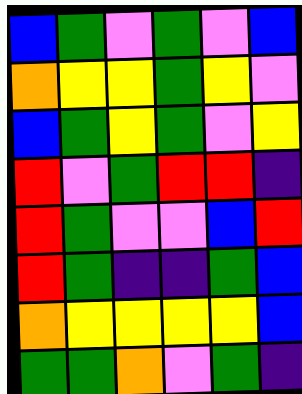[["blue", "green", "violet", "green", "violet", "blue"], ["orange", "yellow", "yellow", "green", "yellow", "violet"], ["blue", "green", "yellow", "green", "violet", "yellow"], ["red", "violet", "green", "red", "red", "indigo"], ["red", "green", "violet", "violet", "blue", "red"], ["red", "green", "indigo", "indigo", "green", "blue"], ["orange", "yellow", "yellow", "yellow", "yellow", "blue"], ["green", "green", "orange", "violet", "green", "indigo"]]